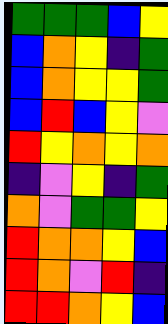[["green", "green", "green", "blue", "yellow"], ["blue", "orange", "yellow", "indigo", "green"], ["blue", "orange", "yellow", "yellow", "green"], ["blue", "red", "blue", "yellow", "violet"], ["red", "yellow", "orange", "yellow", "orange"], ["indigo", "violet", "yellow", "indigo", "green"], ["orange", "violet", "green", "green", "yellow"], ["red", "orange", "orange", "yellow", "blue"], ["red", "orange", "violet", "red", "indigo"], ["red", "red", "orange", "yellow", "blue"]]